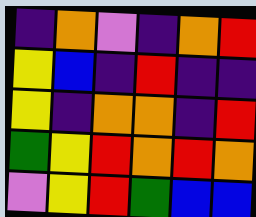[["indigo", "orange", "violet", "indigo", "orange", "red"], ["yellow", "blue", "indigo", "red", "indigo", "indigo"], ["yellow", "indigo", "orange", "orange", "indigo", "red"], ["green", "yellow", "red", "orange", "red", "orange"], ["violet", "yellow", "red", "green", "blue", "blue"]]